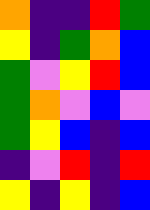[["orange", "indigo", "indigo", "red", "green"], ["yellow", "indigo", "green", "orange", "blue"], ["green", "violet", "yellow", "red", "blue"], ["green", "orange", "violet", "blue", "violet"], ["green", "yellow", "blue", "indigo", "blue"], ["indigo", "violet", "red", "indigo", "red"], ["yellow", "indigo", "yellow", "indigo", "blue"]]